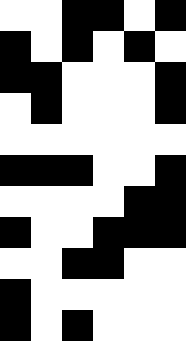[["white", "white", "black", "black", "white", "black"], ["black", "white", "black", "white", "black", "white"], ["black", "black", "white", "white", "white", "black"], ["white", "black", "white", "white", "white", "black"], ["white", "white", "white", "white", "white", "white"], ["black", "black", "black", "white", "white", "black"], ["white", "white", "white", "white", "black", "black"], ["black", "white", "white", "black", "black", "black"], ["white", "white", "black", "black", "white", "white"], ["black", "white", "white", "white", "white", "white"], ["black", "white", "black", "white", "white", "white"]]